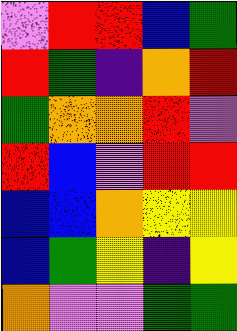[["violet", "red", "red", "blue", "green"], ["red", "green", "indigo", "orange", "red"], ["green", "orange", "orange", "red", "violet"], ["red", "blue", "violet", "red", "red"], ["blue", "blue", "orange", "yellow", "yellow"], ["blue", "green", "yellow", "indigo", "yellow"], ["orange", "violet", "violet", "green", "green"]]